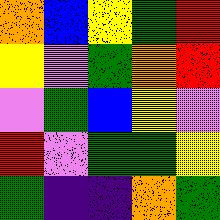[["orange", "blue", "yellow", "green", "red"], ["yellow", "violet", "green", "orange", "red"], ["violet", "green", "blue", "yellow", "violet"], ["red", "violet", "green", "green", "yellow"], ["green", "indigo", "indigo", "orange", "green"]]